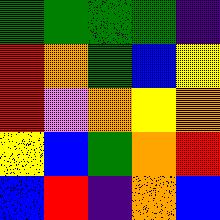[["green", "green", "green", "green", "indigo"], ["red", "orange", "green", "blue", "yellow"], ["red", "violet", "orange", "yellow", "orange"], ["yellow", "blue", "green", "orange", "red"], ["blue", "red", "indigo", "orange", "blue"]]